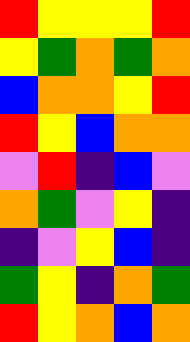[["red", "yellow", "yellow", "yellow", "red"], ["yellow", "green", "orange", "green", "orange"], ["blue", "orange", "orange", "yellow", "red"], ["red", "yellow", "blue", "orange", "orange"], ["violet", "red", "indigo", "blue", "violet"], ["orange", "green", "violet", "yellow", "indigo"], ["indigo", "violet", "yellow", "blue", "indigo"], ["green", "yellow", "indigo", "orange", "green"], ["red", "yellow", "orange", "blue", "orange"]]